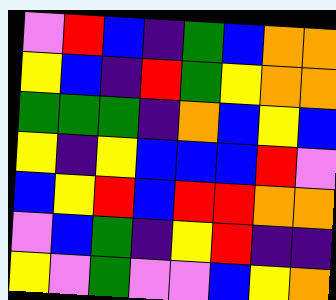[["violet", "red", "blue", "indigo", "green", "blue", "orange", "orange"], ["yellow", "blue", "indigo", "red", "green", "yellow", "orange", "orange"], ["green", "green", "green", "indigo", "orange", "blue", "yellow", "blue"], ["yellow", "indigo", "yellow", "blue", "blue", "blue", "red", "violet"], ["blue", "yellow", "red", "blue", "red", "red", "orange", "orange"], ["violet", "blue", "green", "indigo", "yellow", "red", "indigo", "indigo"], ["yellow", "violet", "green", "violet", "violet", "blue", "yellow", "orange"]]